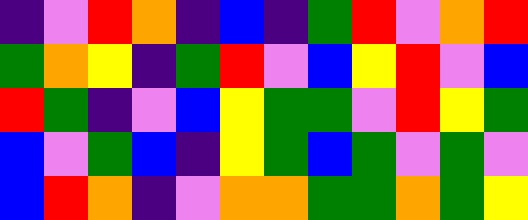[["indigo", "violet", "red", "orange", "indigo", "blue", "indigo", "green", "red", "violet", "orange", "red"], ["green", "orange", "yellow", "indigo", "green", "red", "violet", "blue", "yellow", "red", "violet", "blue"], ["red", "green", "indigo", "violet", "blue", "yellow", "green", "green", "violet", "red", "yellow", "green"], ["blue", "violet", "green", "blue", "indigo", "yellow", "green", "blue", "green", "violet", "green", "violet"], ["blue", "red", "orange", "indigo", "violet", "orange", "orange", "green", "green", "orange", "green", "yellow"]]